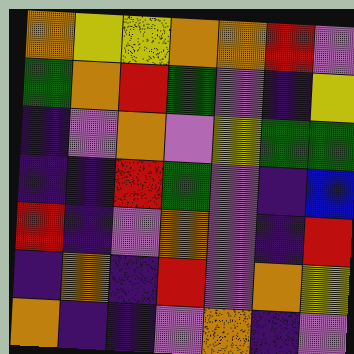[["orange", "yellow", "yellow", "orange", "orange", "red", "violet"], ["green", "orange", "red", "green", "violet", "indigo", "yellow"], ["indigo", "violet", "orange", "violet", "yellow", "green", "green"], ["indigo", "indigo", "red", "green", "violet", "indigo", "blue"], ["red", "indigo", "violet", "orange", "violet", "indigo", "red"], ["indigo", "orange", "indigo", "red", "violet", "orange", "yellow"], ["orange", "indigo", "indigo", "violet", "orange", "indigo", "violet"]]